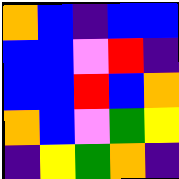[["orange", "blue", "indigo", "blue", "blue"], ["blue", "blue", "violet", "red", "indigo"], ["blue", "blue", "red", "blue", "orange"], ["orange", "blue", "violet", "green", "yellow"], ["indigo", "yellow", "green", "orange", "indigo"]]